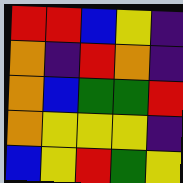[["red", "red", "blue", "yellow", "indigo"], ["orange", "indigo", "red", "orange", "indigo"], ["orange", "blue", "green", "green", "red"], ["orange", "yellow", "yellow", "yellow", "indigo"], ["blue", "yellow", "red", "green", "yellow"]]